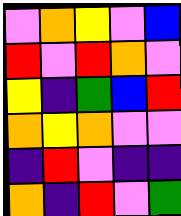[["violet", "orange", "yellow", "violet", "blue"], ["red", "violet", "red", "orange", "violet"], ["yellow", "indigo", "green", "blue", "red"], ["orange", "yellow", "orange", "violet", "violet"], ["indigo", "red", "violet", "indigo", "indigo"], ["orange", "indigo", "red", "violet", "green"]]